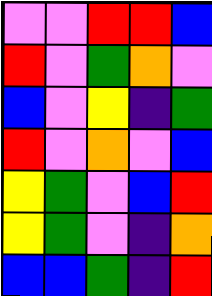[["violet", "violet", "red", "red", "blue"], ["red", "violet", "green", "orange", "violet"], ["blue", "violet", "yellow", "indigo", "green"], ["red", "violet", "orange", "violet", "blue"], ["yellow", "green", "violet", "blue", "red"], ["yellow", "green", "violet", "indigo", "orange"], ["blue", "blue", "green", "indigo", "red"]]